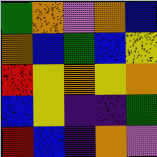[["green", "orange", "violet", "orange", "blue"], ["orange", "blue", "green", "blue", "yellow"], ["red", "yellow", "orange", "yellow", "orange"], ["blue", "yellow", "indigo", "indigo", "green"], ["red", "blue", "indigo", "orange", "violet"]]